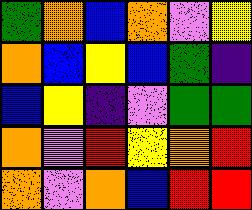[["green", "orange", "blue", "orange", "violet", "yellow"], ["orange", "blue", "yellow", "blue", "green", "indigo"], ["blue", "yellow", "indigo", "violet", "green", "green"], ["orange", "violet", "red", "yellow", "orange", "red"], ["orange", "violet", "orange", "blue", "red", "red"]]